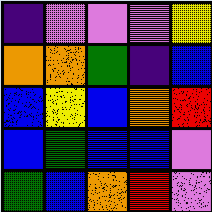[["indigo", "violet", "violet", "violet", "yellow"], ["orange", "orange", "green", "indigo", "blue"], ["blue", "yellow", "blue", "orange", "red"], ["blue", "green", "blue", "blue", "violet"], ["green", "blue", "orange", "red", "violet"]]